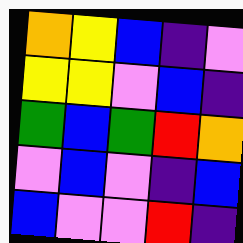[["orange", "yellow", "blue", "indigo", "violet"], ["yellow", "yellow", "violet", "blue", "indigo"], ["green", "blue", "green", "red", "orange"], ["violet", "blue", "violet", "indigo", "blue"], ["blue", "violet", "violet", "red", "indigo"]]